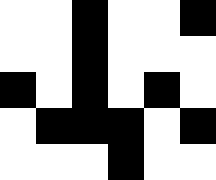[["white", "white", "black", "white", "white", "black"], ["white", "white", "black", "white", "white", "white"], ["black", "white", "black", "white", "black", "white"], ["white", "black", "black", "black", "white", "black"], ["white", "white", "white", "black", "white", "white"]]